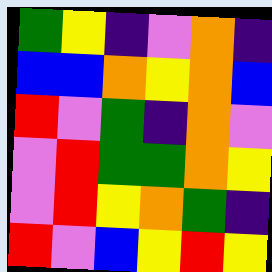[["green", "yellow", "indigo", "violet", "orange", "indigo"], ["blue", "blue", "orange", "yellow", "orange", "blue"], ["red", "violet", "green", "indigo", "orange", "violet"], ["violet", "red", "green", "green", "orange", "yellow"], ["violet", "red", "yellow", "orange", "green", "indigo"], ["red", "violet", "blue", "yellow", "red", "yellow"]]